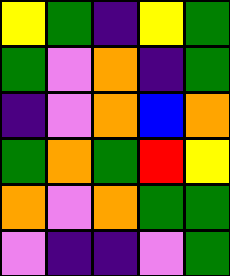[["yellow", "green", "indigo", "yellow", "green"], ["green", "violet", "orange", "indigo", "green"], ["indigo", "violet", "orange", "blue", "orange"], ["green", "orange", "green", "red", "yellow"], ["orange", "violet", "orange", "green", "green"], ["violet", "indigo", "indigo", "violet", "green"]]